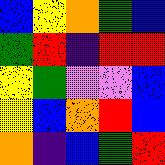[["blue", "yellow", "orange", "green", "blue"], ["green", "red", "indigo", "red", "red"], ["yellow", "green", "violet", "violet", "blue"], ["yellow", "blue", "orange", "red", "blue"], ["orange", "indigo", "blue", "green", "red"]]